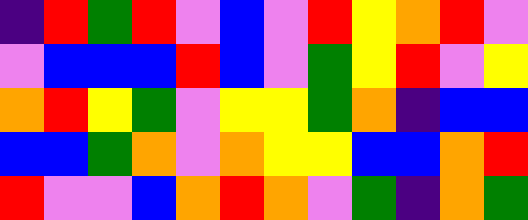[["indigo", "red", "green", "red", "violet", "blue", "violet", "red", "yellow", "orange", "red", "violet"], ["violet", "blue", "blue", "blue", "red", "blue", "violet", "green", "yellow", "red", "violet", "yellow"], ["orange", "red", "yellow", "green", "violet", "yellow", "yellow", "green", "orange", "indigo", "blue", "blue"], ["blue", "blue", "green", "orange", "violet", "orange", "yellow", "yellow", "blue", "blue", "orange", "red"], ["red", "violet", "violet", "blue", "orange", "red", "orange", "violet", "green", "indigo", "orange", "green"]]